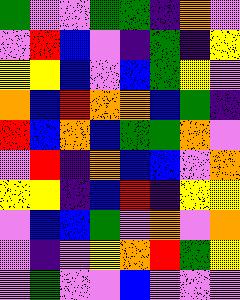[["green", "violet", "violet", "green", "green", "indigo", "orange", "violet"], ["violet", "red", "blue", "violet", "indigo", "green", "indigo", "yellow"], ["yellow", "yellow", "blue", "violet", "blue", "green", "yellow", "violet"], ["orange", "blue", "red", "orange", "orange", "blue", "green", "indigo"], ["red", "blue", "orange", "blue", "green", "green", "orange", "violet"], ["violet", "red", "indigo", "orange", "blue", "blue", "violet", "orange"], ["yellow", "yellow", "indigo", "blue", "red", "indigo", "yellow", "yellow"], ["violet", "blue", "blue", "green", "violet", "orange", "violet", "orange"], ["violet", "indigo", "violet", "yellow", "orange", "red", "green", "yellow"], ["violet", "green", "violet", "violet", "blue", "violet", "violet", "violet"]]